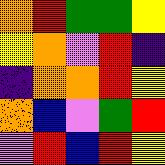[["orange", "red", "green", "green", "yellow"], ["yellow", "orange", "violet", "red", "indigo"], ["indigo", "orange", "orange", "red", "yellow"], ["orange", "blue", "violet", "green", "red"], ["violet", "red", "blue", "red", "yellow"]]